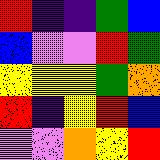[["red", "indigo", "indigo", "green", "blue"], ["blue", "violet", "violet", "red", "green"], ["yellow", "yellow", "yellow", "green", "orange"], ["red", "indigo", "yellow", "red", "blue"], ["violet", "violet", "orange", "yellow", "red"]]